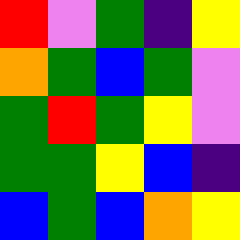[["red", "violet", "green", "indigo", "yellow"], ["orange", "green", "blue", "green", "violet"], ["green", "red", "green", "yellow", "violet"], ["green", "green", "yellow", "blue", "indigo"], ["blue", "green", "blue", "orange", "yellow"]]